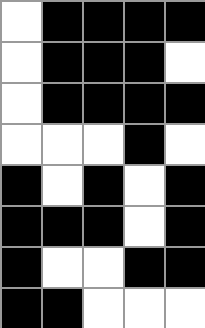[["white", "black", "black", "black", "black"], ["white", "black", "black", "black", "white"], ["white", "black", "black", "black", "black"], ["white", "white", "white", "black", "white"], ["black", "white", "black", "white", "black"], ["black", "black", "black", "white", "black"], ["black", "white", "white", "black", "black"], ["black", "black", "white", "white", "white"]]